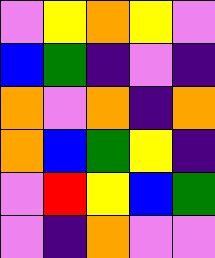[["violet", "yellow", "orange", "yellow", "violet"], ["blue", "green", "indigo", "violet", "indigo"], ["orange", "violet", "orange", "indigo", "orange"], ["orange", "blue", "green", "yellow", "indigo"], ["violet", "red", "yellow", "blue", "green"], ["violet", "indigo", "orange", "violet", "violet"]]